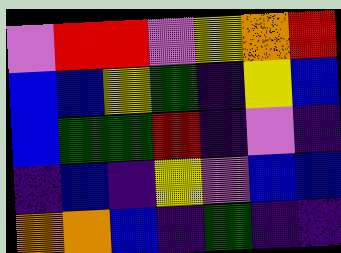[["violet", "red", "red", "violet", "yellow", "orange", "red"], ["blue", "blue", "yellow", "green", "indigo", "yellow", "blue"], ["blue", "green", "green", "red", "indigo", "violet", "indigo"], ["indigo", "blue", "indigo", "yellow", "violet", "blue", "blue"], ["orange", "orange", "blue", "indigo", "green", "indigo", "indigo"]]